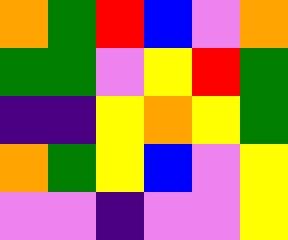[["orange", "green", "red", "blue", "violet", "orange"], ["green", "green", "violet", "yellow", "red", "green"], ["indigo", "indigo", "yellow", "orange", "yellow", "green"], ["orange", "green", "yellow", "blue", "violet", "yellow"], ["violet", "violet", "indigo", "violet", "violet", "yellow"]]